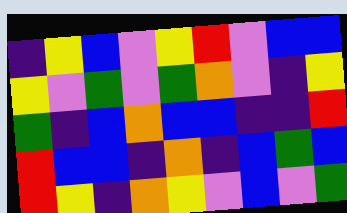[["indigo", "yellow", "blue", "violet", "yellow", "red", "violet", "blue", "blue"], ["yellow", "violet", "green", "violet", "green", "orange", "violet", "indigo", "yellow"], ["green", "indigo", "blue", "orange", "blue", "blue", "indigo", "indigo", "red"], ["red", "blue", "blue", "indigo", "orange", "indigo", "blue", "green", "blue"], ["red", "yellow", "indigo", "orange", "yellow", "violet", "blue", "violet", "green"]]